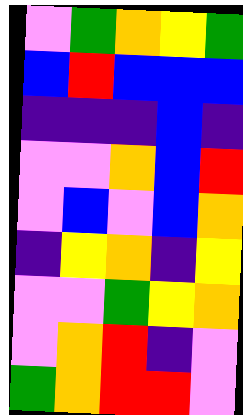[["violet", "green", "orange", "yellow", "green"], ["blue", "red", "blue", "blue", "blue"], ["indigo", "indigo", "indigo", "blue", "indigo"], ["violet", "violet", "orange", "blue", "red"], ["violet", "blue", "violet", "blue", "orange"], ["indigo", "yellow", "orange", "indigo", "yellow"], ["violet", "violet", "green", "yellow", "orange"], ["violet", "orange", "red", "indigo", "violet"], ["green", "orange", "red", "red", "violet"]]